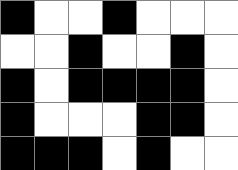[["black", "white", "white", "black", "white", "white", "white"], ["white", "white", "black", "white", "white", "black", "white"], ["black", "white", "black", "black", "black", "black", "white"], ["black", "white", "white", "white", "black", "black", "white"], ["black", "black", "black", "white", "black", "white", "white"]]